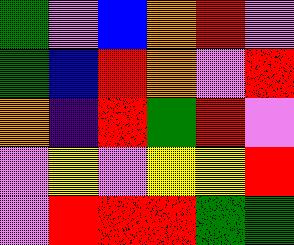[["green", "violet", "blue", "orange", "red", "violet"], ["green", "blue", "red", "orange", "violet", "red"], ["orange", "indigo", "red", "green", "red", "violet"], ["violet", "yellow", "violet", "yellow", "yellow", "red"], ["violet", "red", "red", "red", "green", "green"]]